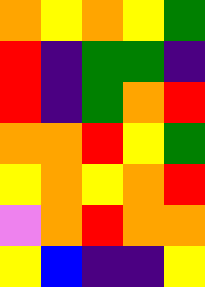[["orange", "yellow", "orange", "yellow", "green"], ["red", "indigo", "green", "green", "indigo"], ["red", "indigo", "green", "orange", "red"], ["orange", "orange", "red", "yellow", "green"], ["yellow", "orange", "yellow", "orange", "red"], ["violet", "orange", "red", "orange", "orange"], ["yellow", "blue", "indigo", "indigo", "yellow"]]